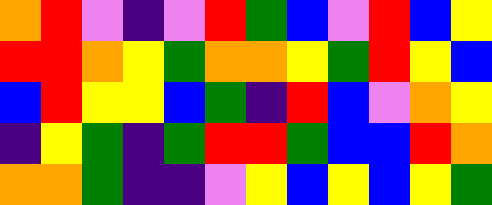[["orange", "red", "violet", "indigo", "violet", "red", "green", "blue", "violet", "red", "blue", "yellow"], ["red", "red", "orange", "yellow", "green", "orange", "orange", "yellow", "green", "red", "yellow", "blue"], ["blue", "red", "yellow", "yellow", "blue", "green", "indigo", "red", "blue", "violet", "orange", "yellow"], ["indigo", "yellow", "green", "indigo", "green", "red", "red", "green", "blue", "blue", "red", "orange"], ["orange", "orange", "green", "indigo", "indigo", "violet", "yellow", "blue", "yellow", "blue", "yellow", "green"]]